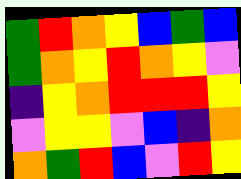[["green", "red", "orange", "yellow", "blue", "green", "blue"], ["green", "orange", "yellow", "red", "orange", "yellow", "violet"], ["indigo", "yellow", "orange", "red", "red", "red", "yellow"], ["violet", "yellow", "yellow", "violet", "blue", "indigo", "orange"], ["orange", "green", "red", "blue", "violet", "red", "yellow"]]